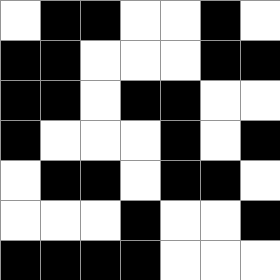[["white", "black", "black", "white", "white", "black", "white"], ["black", "black", "white", "white", "white", "black", "black"], ["black", "black", "white", "black", "black", "white", "white"], ["black", "white", "white", "white", "black", "white", "black"], ["white", "black", "black", "white", "black", "black", "white"], ["white", "white", "white", "black", "white", "white", "black"], ["black", "black", "black", "black", "white", "white", "white"]]